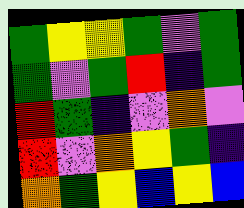[["green", "yellow", "yellow", "green", "violet", "green"], ["green", "violet", "green", "red", "indigo", "green"], ["red", "green", "indigo", "violet", "orange", "violet"], ["red", "violet", "orange", "yellow", "green", "indigo"], ["orange", "green", "yellow", "blue", "yellow", "blue"]]